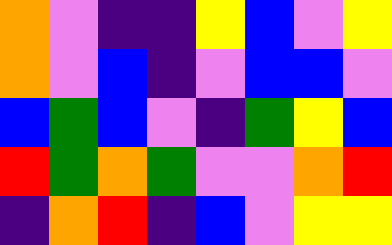[["orange", "violet", "indigo", "indigo", "yellow", "blue", "violet", "yellow"], ["orange", "violet", "blue", "indigo", "violet", "blue", "blue", "violet"], ["blue", "green", "blue", "violet", "indigo", "green", "yellow", "blue"], ["red", "green", "orange", "green", "violet", "violet", "orange", "red"], ["indigo", "orange", "red", "indigo", "blue", "violet", "yellow", "yellow"]]